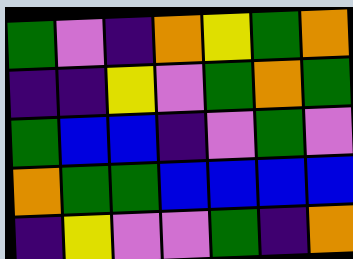[["green", "violet", "indigo", "orange", "yellow", "green", "orange"], ["indigo", "indigo", "yellow", "violet", "green", "orange", "green"], ["green", "blue", "blue", "indigo", "violet", "green", "violet"], ["orange", "green", "green", "blue", "blue", "blue", "blue"], ["indigo", "yellow", "violet", "violet", "green", "indigo", "orange"]]